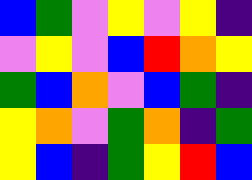[["blue", "green", "violet", "yellow", "violet", "yellow", "indigo"], ["violet", "yellow", "violet", "blue", "red", "orange", "yellow"], ["green", "blue", "orange", "violet", "blue", "green", "indigo"], ["yellow", "orange", "violet", "green", "orange", "indigo", "green"], ["yellow", "blue", "indigo", "green", "yellow", "red", "blue"]]